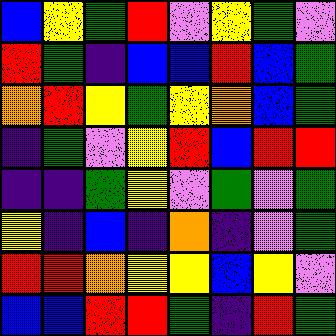[["blue", "yellow", "green", "red", "violet", "yellow", "green", "violet"], ["red", "green", "indigo", "blue", "blue", "red", "blue", "green"], ["orange", "red", "yellow", "green", "yellow", "orange", "blue", "green"], ["indigo", "green", "violet", "yellow", "red", "blue", "red", "red"], ["indigo", "indigo", "green", "yellow", "violet", "green", "violet", "green"], ["yellow", "indigo", "blue", "indigo", "orange", "indigo", "violet", "green"], ["red", "red", "orange", "yellow", "yellow", "blue", "yellow", "violet"], ["blue", "blue", "red", "red", "green", "indigo", "red", "green"]]